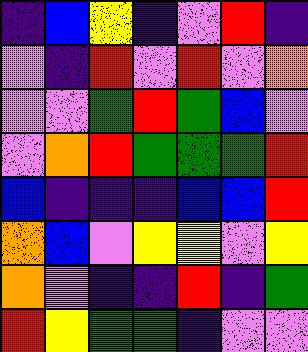[["indigo", "blue", "yellow", "indigo", "violet", "red", "indigo"], ["violet", "indigo", "red", "violet", "red", "violet", "orange"], ["violet", "violet", "green", "red", "green", "blue", "violet"], ["violet", "orange", "red", "green", "green", "green", "red"], ["blue", "indigo", "indigo", "indigo", "blue", "blue", "red"], ["orange", "blue", "violet", "yellow", "yellow", "violet", "yellow"], ["orange", "violet", "indigo", "indigo", "red", "indigo", "green"], ["red", "yellow", "green", "green", "indigo", "violet", "violet"]]